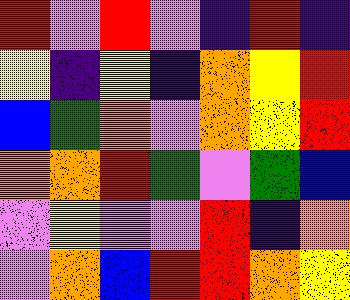[["red", "violet", "red", "violet", "indigo", "red", "indigo"], ["yellow", "indigo", "yellow", "indigo", "orange", "yellow", "red"], ["blue", "green", "orange", "violet", "orange", "yellow", "red"], ["orange", "orange", "red", "green", "violet", "green", "blue"], ["violet", "yellow", "violet", "violet", "red", "indigo", "orange"], ["violet", "orange", "blue", "red", "red", "orange", "yellow"]]